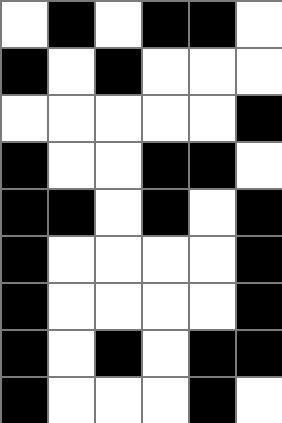[["white", "black", "white", "black", "black", "white"], ["black", "white", "black", "white", "white", "white"], ["white", "white", "white", "white", "white", "black"], ["black", "white", "white", "black", "black", "white"], ["black", "black", "white", "black", "white", "black"], ["black", "white", "white", "white", "white", "black"], ["black", "white", "white", "white", "white", "black"], ["black", "white", "black", "white", "black", "black"], ["black", "white", "white", "white", "black", "white"]]